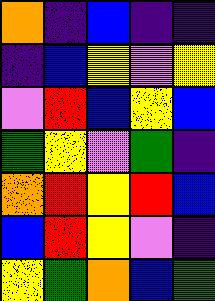[["orange", "indigo", "blue", "indigo", "indigo"], ["indigo", "blue", "yellow", "violet", "yellow"], ["violet", "red", "blue", "yellow", "blue"], ["green", "yellow", "violet", "green", "indigo"], ["orange", "red", "yellow", "red", "blue"], ["blue", "red", "yellow", "violet", "indigo"], ["yellow", "green", "orange", "blue", "green"]]